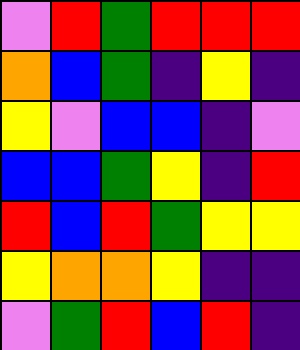[["violet", "red", "green", "red", "red", "red"], ["orange", "blue", "green", "indigo", "yellow", "indigo"], ["yellow", "violet", "blue", "blue", "indigo", "violet"], ["blue", "blue", "green", "yellow", "indigo", "red"], ["red", "blue", "red", "green", "yellow", "yellow"], ["yellow", "orange", "orange", "yellow", "indigo", "indigo"], ["violet", "green", "red", "blue", "red", "indigo"]]